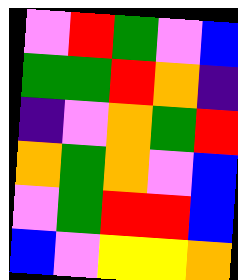[["violet", "red", "green", "violet", "blue"], ["green", "green", "red", "orange", "indigo"], ["indigo", "violet", "orange", "green", "red"], ["orange", "green", "orange", "violet", "blue"], ["violet", "green", "red", "red", "blue"], ["blue", "violet", "yellow", "yellow", "orange"]]